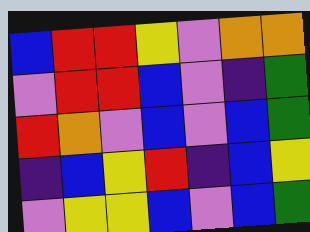[["blue", "red", "red", "yellow", "violet", "orange", "orange"], ["violet", "red", "red", "blue", "violet", "indigo", "green"], ["red", "orange", "violet", "blue", "violet", "blue", "green"], ["indigo", "blue", "yellow", "red", "indigo", "blue", "yellow"], ["violet", "yellow", "yellow", "blue", "violet", "blue", "green"]]